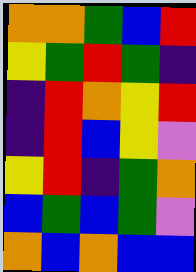[["orange", "orange", "green", "blue", "red"], ["yellow", "green", "red", "green", "indigo"], ["indigo", "red", "orange", "yellow", "red"], ["indigo", "red", "blue", "yellow", "violet"], ["yellow", "red", "indigo", "green", "orange"], ["blue", "green", "blue", "green", "violet"], ["orange", "blue", "orange", "blue", "blue"]]